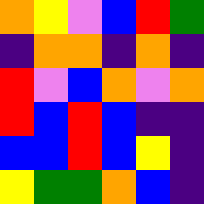[["orange", "yellow", "violet", "blue", "red", "green"], ["indigo", "orange", "orange", "indigo", "orange", "indigo"], ["red", "violet", "blue", "orange", "violet", "orange"], ["red", "blue", "red", "blue", "indigo", "indigo"], ["blue", "blue", "red", "blue", "yellow", "indigo"], ["yellow", "green", "green", "orange", "blue", "indigo"]]